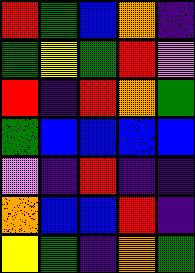[["red", "green", "blue", "orange", "indigo"], ["green", "yellow", "green", "red", "violet"], ["red", "indigo", "red", "orange", "green"], ["green", "blue", "blue", "blue", "blue"], ["violet", "indigo", "red", "indigo", "indigo"], ["orange", "blue", "blue", "red", "indigo"], ["yellow", "green", "indigo", "orange", "green"]]